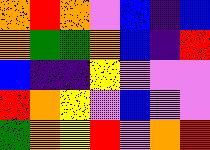[["orange", "red", "orange", "violet", "blue", "indigo", "blue"], ["orange", "green", "green", "orange", "blue", "indigo", "red"], ["blue", "indigo", "indigo", "yellow", "violet", "violet", "violet"], ["red", "orange", "yellow", "violet", "blue", "violet", "violet"], ["green", "orange", "yellow", "red", "violet", "orange", "red"]]